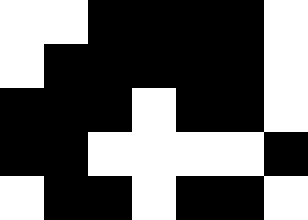[["white", "white", "black", "black", "black", "black", "white"], ["white", "black", "black", "black", "black", "black", "white"], ["black", "black", "black", "white", "black", "black", "white"], ["black", "black", "white", "white", "white", "white", "black"], ["white", "black", "black", "white", "black", "black", "white"]]